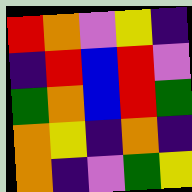[["red", "orange", "violet", "yellow", "indigo"], ["indigo", "red", "blue", "red", "violet"], ["green", "orange", "blue", "red", "green"], ["orange", "yellow", "indigo", "orange", "indigo"], ["orange", "indigo", "violet", "green", "yellow"]]